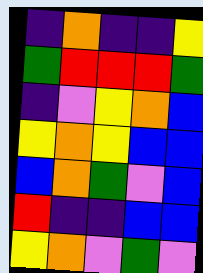[["indigo", "orange", "indigo", "indigo", "yellow"], ["green", "red", "red", "red", "green"], ["indigo", "violet", "yellow", "orange", "blue"], ["yellow", "orange", "yellow", "blue", "blue"], ["blue", "orange", "green", "violet", "blue"], ["red", "indigo", "indigo", "blue", "blue"], ["yellow", "orange", "violet", "green", "violet"]]